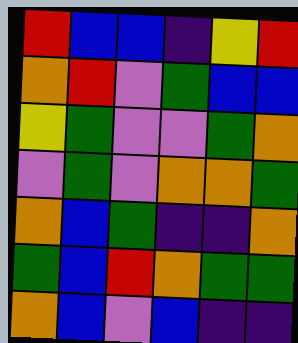[["red", "blue", "blue", "indigo", "yellow", "red"], ["orange", "red", "violet", "green", "blue", "blue"], ["yellow", "green", "violet", "violet", "green", "orange"], ["violet", "green", "violet", "orange", "orange", "green"], ["orange", "blue", "green", "indigo", "indigo", "orange"], ["green", "blue", "red", "orange", "green", "green"], ["orange", "blue", "violet", "blue", "indigo", "indigo"]]